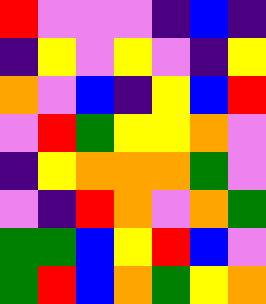[["red", "violet", "violet", "violet", "indigo", "blue", "indigo"], ["indigo", "yellow", "violet", "yellow", "violet", "indigo", "yellow"], ["orange", "violet", "blue", "indigo", "yellow", "blue", "red"], ["violet", "red", "green", "yellow", "yellow", "orange", "violet"], ["indigo", "yellow", "orange", "orange", "orange", "green", "violet"], ["violet", "indigo", "red", "orange", "violet", "orange", "green"], ["green", "green", "blue", "yellow", "red", "blue", "violet"], ["green", "red", "blue", "orange", "green", "yellow", "orange"]]